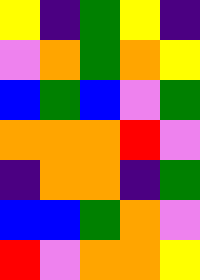[["yellow", "indigo", "green", "yellow", "indigo"], ["violet", "orange", "green", "orange", "yellow"], ["blue", "green", "blue", "violet", "green"], ["orange", "orange", "orange", "red", "violet"], ["indigo", "orange", "orange", "indigo", "green"], ["blue", "blue", "green", "orange", "violet"], ["red", "violet", "orange", "orange", "yellow"]]